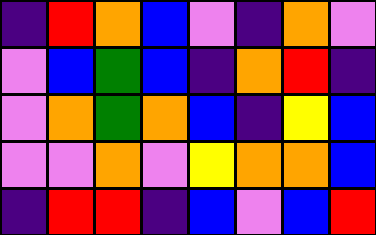[["indigo", "red", "orange", "blue", "violet", "indigo", "orange", "violet"], ["violet", "blue", "green", "blue", "indigo", "orange", "red", "indigo"], ["violet", "orange", "green", "orange", "blue", "indigo", "yellow", "blue"], ["violet", "violet", "orange", "violet", "yellow", "orange", "orange", "blue"], ["indigo", "red", "red", "indigo", "blue", "violet", "blue", "red"]]